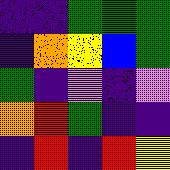[["indigo", "indigo", "green", "green", "green"], ["indigo", "orange", "yellow", "blue", "green"], ["green", "indigo", "violet", "indigo", "violet"], ["orange", "red", "green", "indigo", "indigo"], ["indigo", "red", "indigo", "red", "yellow"]]